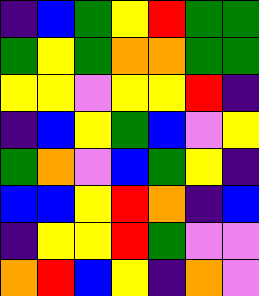[["indigo", "blue", "green", "yellow", "red", "green", "green"], ["green", "yellow", "green", "orange", "orange", "green", "green"], ["yellow", "yellow", "violet", "yellow", "yellow", "red", "indigo"], ["indigo", "blue", "yellow", "green", "blue", "violet", "yellow"], ["green", "orange", "violet", "blue", "green", "yellow", "indigo"], ["blue", "blue", "yellow", "red", "orange", "indigo", "blue"], ["indigo", "yellow", "yellow", "red", "green", "violet", "violet"], ["orange", "red", "blue", "yellow", "indigo", "orange", "violet"]]